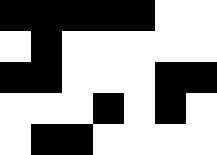[["black", "black", "black", "black", "black", "white", "white"], ["white", "black", "white", "white", "white", "white", "white"], ["black", "black", "white", "white", "white", "black", "black"], ["white", "white", "white", "black", "white", "black", "white"], ["white", "black", "black", "white", "white", "white", "white"]]